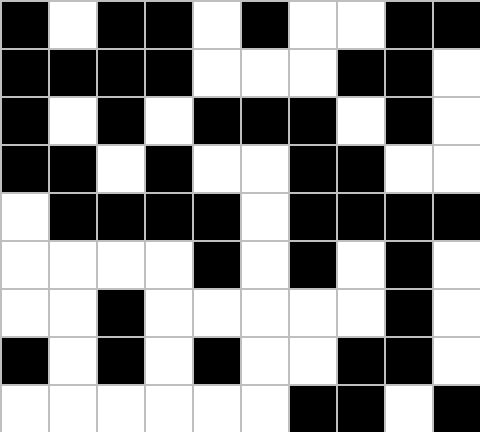[["black", "white", "black", "black", "white", "black", "white", "white", "black", "black"], ["black", "black", "black", "black", "white", "white", "white", "black", "black", "white"], ["black", "white", "black", "white", "black", "black", "black", "white", "black", "white"], ["black", "black", "white", "black", "white", "white", "black", "black", "white", "white"], ["white", "black", "black", "black", "black", "white", "black", "black", "black", "black"], ["white", "white", "white", "white", "black", "white", "black", "white", "black", "white"], ["white", "white", "black", "white", "white", "white", "white", "white", "black", "white"], ["black", "white", "black", "white", "black", "white", "white", "black", "black", "white"], ["white", "white", "white", "white", "white", "white", "black", "black", "white", "black"]]